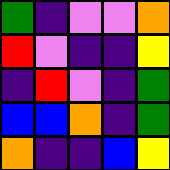[["green", "indigo", "violet", "violet", "orange"], ["red", "violet", "indigo", "indigo", "yellow"], ["indigo", "red", "violet", "indigo", "green"], ["blue", "blue", "orange", "indigo", "green"], ["orange", "indigo", "indigo", "blue", "yellow"]]